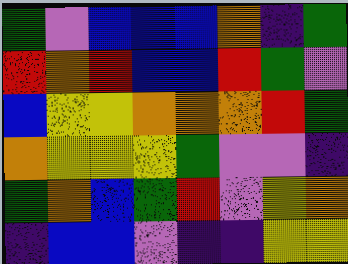[["green", "violet", "blue", "blue", "blue", "orange", "indigo", "green"], ["red", "orange", "red", "blue", "blue", "red", "green", "violet"], ["blue", "yellow", "yellow", "orange", "orange", "orange", "red", "green"], ["orange", "yellow", "yellow", "yellow", "green", "violet", "violet", "indigo"], ["green", "orange", "blue", "green", "red", "violet", "yellow", "orange"], ["indigo", "blue", "blue", "violet", "indigo", "indigo", "yellow", "yellow"]]